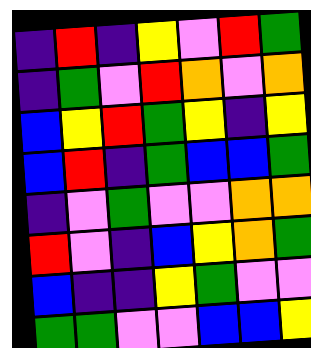[["indigo", "red", "indigo", "yellow", "violet", "red", "green"], ["indigo", "green", "violet", "red", "orange", "violet", "orange"], ["blue", "yellow", "red", "green", "yellow", "indigo", "yellow"], ["blue", "red", "indigo", "green", "blue", "blue", "green"], ["indigo", "violet", "green", "violet", "violet", "orange", "orange"], ["red", "violet", "indigo", "blue", "yellow", "orange", "green"], ["blue", "indigo", "indigo", "yellow", "green", "violet", "violet"], ["green", "green", "violet", "violet", "blue", "blue", "yellow"]]